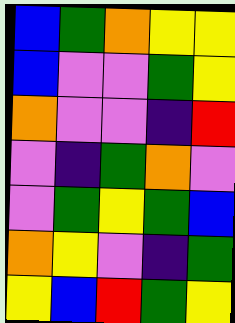[["blue", "green", "orange", "yellow", "yellow"], ["blue", "violet", "violet", "green", "yellow"], ["orange", "violet", "violet", "indigo", "red"], ["violet", "indigo", "green", "orange", "violet"], ["violet", "green", "yellow", "green", "blue"], ["orange", "yellow", "violet", "indigo", "green"], ["yellow", "blue", "red", "green", "yellow"]]